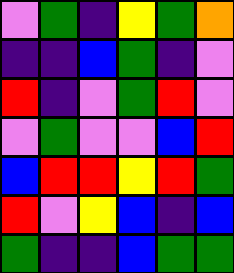[["violet", "green", "indigo", "yellow", "green", "orange"], ["indigo", "indigo", "blue", "green", "indigo", "violet"], ["red", "indigo", "violet", "green", "red", "violet"], ["violet", "green", "violet", "violet", "blue", "red"], ["blue", "red", "red", "yellow", "red", "green"], ["red", "violet", "yellow", "blue", "indigo", "blue"], ["green", "indigo", "indigo", "blue", "green", "green"]]